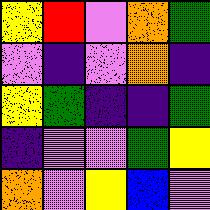[["yellow", "red", "violet", "orange", "green"], ["violet", "indigo", "violet", "orange", "indigo"], ["yellow", "green", "indigo", "indigo", "green"], ["indigo", "violet", "violet", "green", "yellow"], ["orange", "violet", "yellow", "blue", "violet"]]